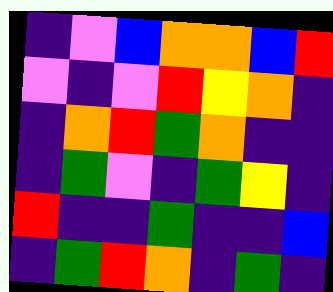[["indigo", "violet", "blue", "orange", "orange", "blue", "red"], ["violet", "indigo", "violet", "red", "yellow", "orange", "indigo"], ["indigo", "orange", "red", "green", "orange", "indigo", "indigo"], ["indigo", "green", "violet", "indigo", "green", "yellow", "indigo"], ["red", "indigo", "indigo", "green", "indigo", "indigo", "blue"], ["indigo", "green", "red", "orange", "indigo", "green", "indigo"]]